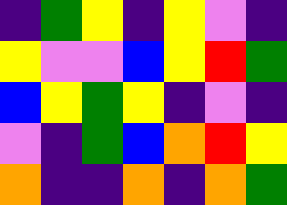[["indigo", "green", "yellow", "indigo", "yellow", "violet", "indigo"], ["yellow", "violet", "violet", "blue", "yellow", "red", "green"], ["blue", "yellow", "green", "yellow", "indigo", "violet", "indigo"], ["violet", "indigo", "green", "blue", "orange", "red", "yellow"], ["orange", "indigo", "indigo", "orange", "indigo", "orange", "green"]]